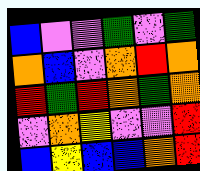[["blue", "violet", "violet", "green", "violet", "green"], ["orange", "blue", "violet", "orange", "red", "orange"], ["red", "green", "red", "orange", "green", "orange"], ["violet", "orange", "yellow", "violet", "violet", "red"], ["blue", "yellow", "blue", "blue", "orange", "red"]]